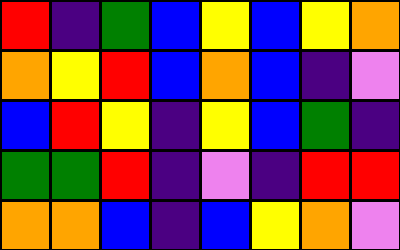[["red", "indigo", "green", "blue", "yellow", "blue", "yellow", "orange"], ["orange", "yellow", "red", "blue", "orange", "blue", "indigo", "violet"], ["blue", "red", "yellow", "indigo", "yellow", "blue", "green", "indigo"], ["green", "green", "red", "indigo", "violet", "indigo", "red", "red"], ["orange", "orange", "blue", "indigo", "blue", "yellow", "orange", "violet"]]